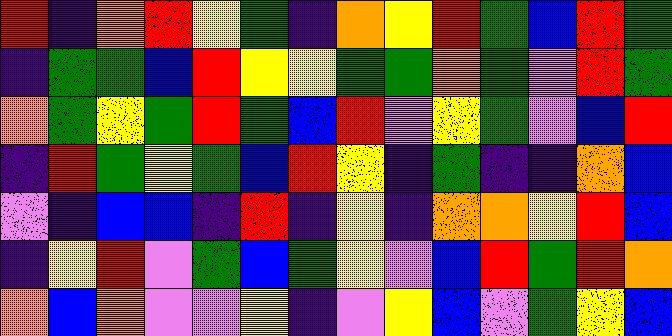[["red", "indigo", "orange", "red", "yellow", "green", "indigo", "orange", "yellow", "red", "green", "blue", "red", "green"], ["indigo", "green", "green", "blue", "red", "yellow", "yellow", "green", "green", "orange", "green", "violet", "red", "green"], ["orange", "green", "yellow", "green", "red", "green", "blue", "red", "violet", "yellow", "green", "violet", "blue", "red"], ["indigo", "red", "green", "yellow", "green", "blue", "red", "yellow", "indigo", "green", "indigo", "indigo", "orange", "blue"], ["violet", "indigo", "blue", "blue", "indigo", "red", "indigo", "yellow", "indigo", "orange", "orange", "yellow", "red", "blue"], ["indigo", "yellow", "red", "violet", "green", "blue", "green", "yellow", "violet", "blue", "red", "green", "red", "orange"], ["orange", "blue", "orange", "violet", "violet", "yellow", "indigo", "violet", "yellow", "blue", "violet", "green", "yellow", "blue"]]